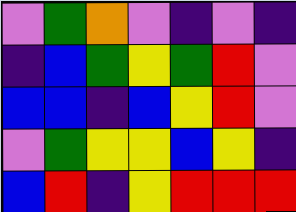[["violet", "green", "orange", "violet", "indigo", "violet", "indigo"], ["indigo", "blue", "green", "yellow", "green", "red", "violet"], ["blue", "blue", "indigo", "blue", "yellow", "red", "violet"], ["violet", "green", "yellow", "yellow", "blue", "yellow", "indigo"], ["blue", "red", "indigo", "yellow", "red", "red", "red"]]